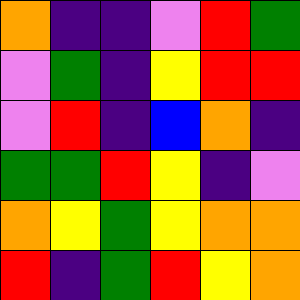[["orange", "indigo", "indigo", "violet", "red", "green"], ["violet", "green", "indigo", "yellow", "red", "red"], ["violet", "red", "indigo", "blue", "orange", "indigo"], ["green", "green", "red", "yellow", "indigo", "violet"], ["orange", "yellow", "green", "yellow", "orange", "orange"], ["red", "indigo", "green", "red", "yellow", "orange"]]